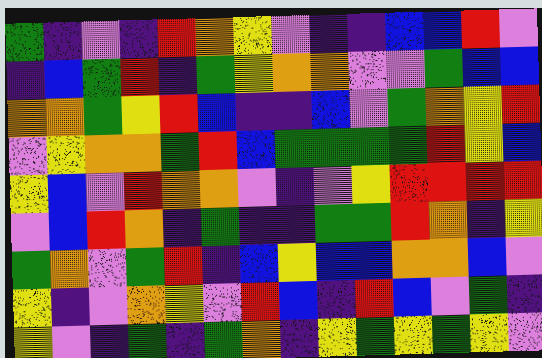[["green", "indigo", "violet", "indigo", "red", "orange", "yellow", "violet", "indigo", "indigo", "blue", "blue", "red", "violet"], ["indigo", "blue", "green", "red", "indigo", "green", "yellow", "orange", "orange", "violet", "violet", "green", "blue", "blue"], ["orange", "orange", "green", "yellow", "red", "blue", "indigo", "indigo", "blue", "violet", "green", "orange", "yellow", "red"], ["violet", "yellow", "orange", "orange", "green", "red", "blue", "green", "green", "green", "green", "red", "yellow", "blue"], ["yellow", "blue", "violet", "red", "orange", "orange", "violet", "indigo", "violet", "yellow", "red", "red", "red", "red"], ["violet", "blue", "red", "orange", "indigo", "green", "indigo", "indigo", "green", "green", "red", "orange", "indigo", "yellow"], ["green", "orange", "violet", "green", "red", "indigo", "blue", "yellow", "blue", "blue", "orange", "orange", "blue", "violet"], ["yellow", "indigo", "violet", "orange", "yellow", "violet", "red", "blue", "indigo", "red", "blue", "violet", "green", "indigo"], ["yellow", "violet", "indigo", "green", "indigo", "green", "orange", "indigo", "yellow", "green", "yellow", "green", "yellow", "violet"]]